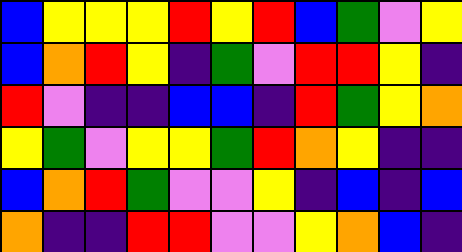[["blue", "yellow", "yellow", "yellow", "red", "yellow", "red", "blue", "green", "violet", "yellow"], ["blue", "orange", "red", "yellow", "indigo", "green", "violet", "red", "red", "yellow", "indigo"], ["red", "violet", "indigo", "indigo", "blue", "blue", "indigo", "red", "green", "yellow", "orange"], ["yellow", "green", "violet", "yellow", "yellow", "green", "red", "orange", "yellow", "indigo", "indigo"], ["blue", "orange", "red", "green", "violet", "violet", "yellow", "indigo", "blue", "indigo", "blue"], ["orange", "indigo", "indigo", "red", "red", "violet", "violet", "yellow", "orange", "blue", "indigo"]]